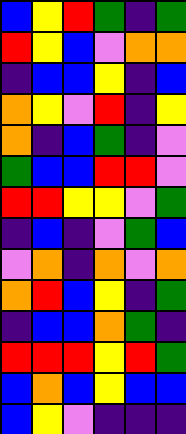[["blue", "yellow", "red", "green", "indigo", "green"], ["red", "yellow", "blue", "violet", "orange", "orange"], ["indigo", "blue", "blue", "yellow", "indigo", "blue"], ["orange", "yellow", "violet", "red", "indigo", "yellow"], ["orange", "indigo", "blue", "green", "indigo", "violet"], ["green", "blue", "blue", "red", "red", "violet"], ["red", "red", "yellow", "yellow", "violet", "green"], ["indigo", "blue", "indigo", "violet", "green", "blue"], ["violet", "orange", "indigo", "orange", "violet", "orange"], ["orange", "red", "blue", "yellow", "indigo", "green"], ["indigo", "blue", "blue", "orange", "green", "indigo"], ["red", "red", "red", "yellow", "red", "green"], ["blue", "orange", "blue", "yellow", "blue", "blue"], ["blue", "yellow", "violet", "indigo", "indigo", "indigo"]]